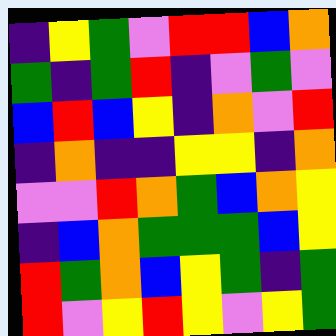[["indigo", "yellow", "green", "violet", "red", "red", "blue", "orange"], ["green", "indigo", "green", "red", "indigo", "violet", "green", "violet"], ["blue", "red", "blue", "yellow", "indigo", "orange", "violet", "red"], ["indigo", "orange", "indigo", "indigo", "yellow", "yellow", "indigo", "orange"], ["violet", "violet", "red", "orange", "green", "blue", "orange", "yellow"], ["indigo", "blue", "orange", "green", "green", "green", "blue", "yellow"], ["red", "green", "orange", "blue", "yellow", "green", "indigo", "green"], ["red", "violet", "yellow", "red", "yellow", "violet", "yellow", "green"]]